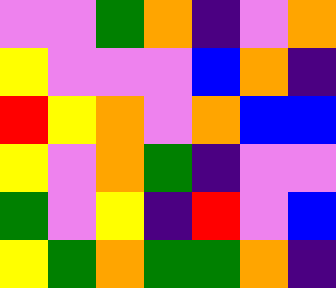[["violet", "violet", "green", "orange", "indigo", "violet", "orange"], ["yellow", "violet", "violet", "violet", "blue", "orange", "indigo"], ["red", "yellow", "orange", "violet", "orange", "blue", "blue"], ["yellow", "violet", "orange", "green", "indigo", "violet", "violet"], ["green", "violet", "yellow", "indigo", "red", "violet", "blue"], ["yellow", "green", "orange", "green", "green", "orange", "indigo"]]